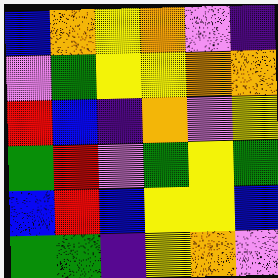[["blue", "orange", "yellow", "orange", "violet", "indigo"], ["violet", "green", "yellow", "yellow", "orange", "orange"], ["red", "blue", "indigo", "orange", "violet", "yellow"], ["green", "red", "violet", "green", "yellow", "green"], ["blue", "red", "blue", "yellow", "yellow", "blue"], ["green", "green", "indigo", "yellow", "orange", "violet"]]